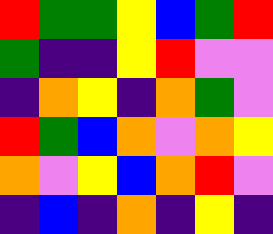[["red", "green", "green", "yellow", "blue", "green", "red"], ["green", "indigo", "indigo", "yellow", "red", "violet", "violet"], ["indigo", "orange", "yellow", "indigo", "orange", "green", "violet"], ["red", "green", "blue", "orange", "violet", "orange", "yellow"], ["orange", "violet", "yellow", "blue", "orange", "red", "violet"], ["indigo", "blue", "indigo", "orange", "indigo", "yellow", "indigo"]]